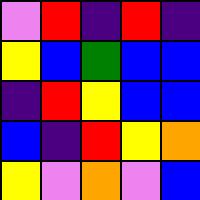[["violet", "red", "indigo", "red", "indigo"], ["yellow", "blue", "green", "blue", "blue"], ["indigo", "red", "yellow", "blue", "blue"], ["blue", "indigo", "red", "yellow", "orange"], ["yellow", "violet", "orange", "violet", "blue"]]